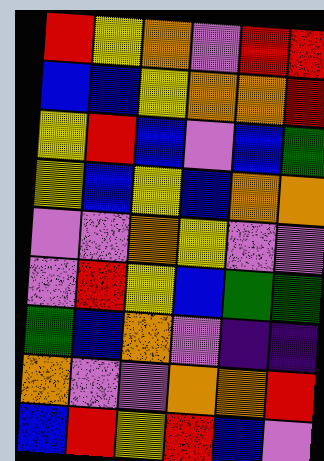[["red", "yellow", "orange", "violet", "red", "red"], ["blue", "blue", "yellow", "orange", "orange", "red"], ["yellow", "red", "blue", "violet", "blue", "green"], ["yellow", "blue", "yellow", "blue", "orange", "orange"], ["violet", "violet", "orange", "yellow", "violet", "violet"], ["violet", "red", "yellow", "blue", "green", "green"], ["green", "blue", "orange", "violet", "indigo", "indigo"], ["orange", "violet", "violet", "orange", "orange", "red"], ["blue", "red", "yellow", "red", "blue", "violet"]]